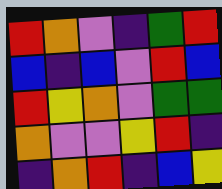[["red", "orange", "violet", "indigo", "green", "red"], ["blue", "indigo", "blue", "violet", "red", "blue"], ["red", "yellow", "orange", "violet", "green", "green"], ["orange", "violet", "violet", "yellow", "red", "indigo"], ["indigo", "orange", "red", "indigo", "blue", "yellow"]]